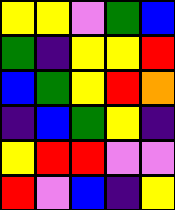[["yellow", "yellow", "violet", "green", "blue"], ["green", "indigo", "yellow", "yellow", "red"], ["blue", "green", "yellow", "red", "orange"], ["indigo", "blue", "green", "yellow", "indigo"], ["yellow", "red", "red", "violet", "violet"], ["red", "violet", "blue", "indigo", "yellow"]]